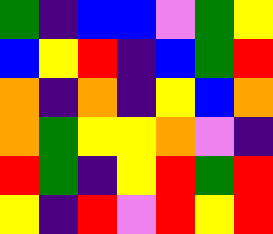[["green", "indigo", "blue", "blue", "violet", "green", "yellow"], ["blue", "yellow", "red", "indigo", "blue", "green", "red"], ["orange", "indigo", "orange", "indigo", "yellow", "blue", "orange"], ["orange", "green", "yellow", "yellow", "orange", "violet", "indigo"], ["red", "green", "indigo", "yellow", "red", "green", "red"], ["yellow", "indigo", "red", "violet", "red", "yellow", "red"]]